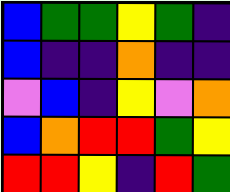[["blue", "green", "green", "yellow", "green", "indigo"], ["blue", "indigo", "indigo", "orange", "indigo", "indigo"], ["violet", "blue", "indigo", "yellow", "violet", "orange"], ["blue", "orange", "red", "red", "green", "yellow"], ["red", "red", "yellow", "indigo", "red", "green"]]